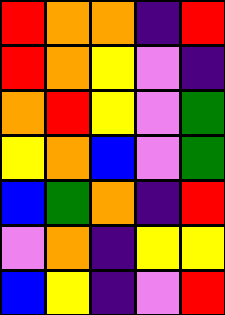[["red", "orange", "orange", "indigo", "red"], ["red", "orange", "yellow", "violet", "indigo"], ["orange", "red", "yellow", "violet", "green"], ["yellow", "orange", "blue", "violet", "green"], ["blue", "green", "orange", "indigo", "red"], ["violet", "orange", "indigo", "yellow", "yellow"], ["blue", "yellow", "indigo", "violet", "red"]]